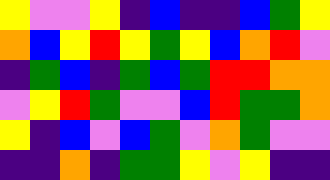[["yellow", "violet", "violet", "yellow", "indigo", "blue", "indigo", "indigo", "blue", "green", "yellow"], ["orange", "blue", "yellow", "red", "yellow", "green", "yellow", "blue", "orange", "red", "violet"], ["indigo", "green", "blue", "indigo", "green", "blue", "green", "red", "red", "orange", "orange"], ["violet", "yellow", "red", "green", "violet", "violet", "blue", "red", "green", "green", "orange"], ["yellow", "indigo", "blue", "violet", "blue", "green", "violet", "orange", "green", "violet", "violet"], ["indigo", "indigo", "orange", "indigo", "green", "green", "yellow", "violet", "yellow", "indigo", "indigo"]]